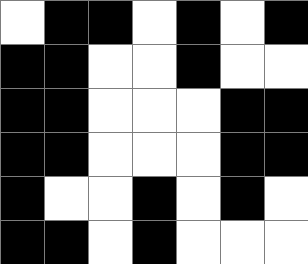[["white", "black", "black", "white", "black", "white", "black"], ["black", "black", "white", "white", "black", "white", "white"], ["black", "black", "white", "white", "white", "black", "black"], ["black", "black", "white", "white", "white", "black", "black"], ["black", "white", "white", "black", "white", "black", "white"], ["black", "black", "white", "black", "white", "white", "white"]]